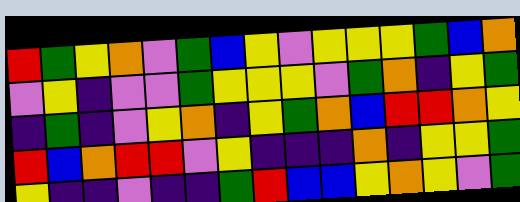[["red", "green", "yellow", "orange", "violet", "green", "blue", "yellow", "violet", "yellow", "yellow", "yellow", "green", "blue", "orange"], ["violet", "yellow", "indigo", "violet", "violet", "green", "yellow", "yellow", "yellow", "violet", "green", "orange", "indigo", "yellow", "green"], ["indigo", "green", "indigo", "violet", "yellow", "orange", "indigo", "yellow", "green", "orange", "blue", "red", "red", "orange", "yellow"], ["red", "blue", "orange", "red", "red", "violet", "yellow", "indigo", "indigo", "indigo", "orange", "indigo", "yellow", "yellow", "green"], ["yellow", "indigo", "indigo", "violet", "indigo", "indigo", "green", "red", "blue", "blue", "yellow", "orange", "yellow", "violet", "green"]]